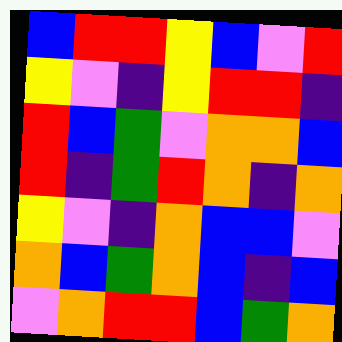[["blue", "red", "red", "yellow", "blue", "violet", "red"], ["yellow", "violet", "indigo", "yellow", "red", "red", "indigo"], ["red", "blue", "green", "violet", "orange", "orange", "blue"], ["red", "indigo", "green", "red", "orange", "indigo", "orange"], ["yellow", "violet", "indigo", "orange", "blue", "blue", "violet"], ["orange", "blue", "green", "orange", "blue", "indigo", "blue"], ["violet", "orange", "red", "red", "blue", "green", "orange"]]